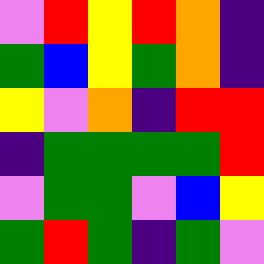[["violet", "red", "yellow", "red", "orange", "indigo"], ["green", "blue", "yellow", "green", "orange", "indigo"], ["yellow", "violet", "orange", "indigo", "red", "red"], ["indigo", "green", "green", "green", "green", "red"], ["violet", "green", "green", "violet", "blue", "yellow"], ["green", "red", "green", "indigo", "green", "violet"]]